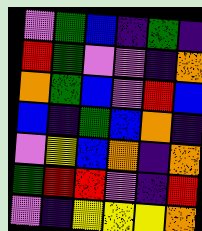[["violet", "green", "blue", "indigo", "green", "indigo"], ["red", "green", "violet", "violet", "indigo", "orange"], ["orange", "green", "blue", "violet", "red", "blue"], ["blue", "indigo", "green", "blue", "orange", "indigo"], ["violet", "yellow", "blue", "orange", "indigo", "orange"], ["green", "red", "red", "violet", "indigo", "red"], ["violet", "indigo", "yellow", "yellow", "yellow", "orange"]]